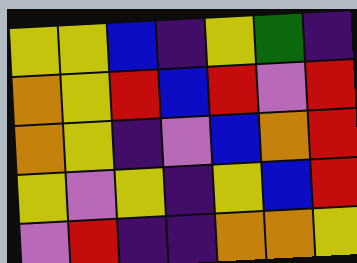[["yellow", "yellow", "blue", "indigo", "yellow", "green", "indigo"], ["orange", "yellow", "red", "blue", "red", "violet", "red"], ["orange", "yellow", "indigo", "violet", "blue", "orange", "red"], ["yellow", "violet", "yellow", "indigo", "yellow", "blue", "red"], ["violet", "red", "indigo", "indigo", "orange", "orange", "yellow"]]